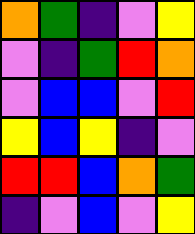[["orange", "green", "indigo", "violet", "yellow"], ["violet", "indigo", "green", "red", "orange"], ["violet", "blue", "blue", "violet", "red"], ["yellow", "blue", "yellow", "indigo", "violet"], ["red", "red", "blue", "orange", "green"], ["indigo", "violet", "blue", "violet", "yellow"]]